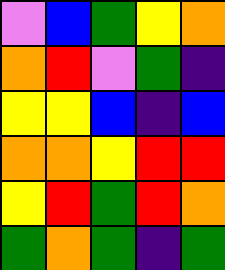[["violet", "blue", "green", "yellow", "orange"], ["orange", "red", "violet", "green", "indigo"], ["yellow", "yellow", "blue", "indigo", "blue"], ["orange", "orange", "yellow", "red", "red"], ["yellow", "red", "green", "red", "orange"], ["green", "orange", "green", "indigo", "green"]]